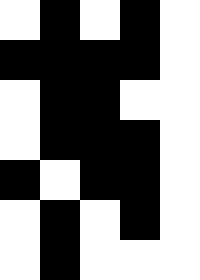[["white", "black", "white", "black", "white"], ["black", "black", "black", "black", "white"], ["white", "black", "black", "white", "white"], ["white", "black", "black", "black", "white"], ["black", "white", "black", "black", "white"], ["white", "black", "white", "black", "white"], ["white", "black", "white", "white", "white"]]